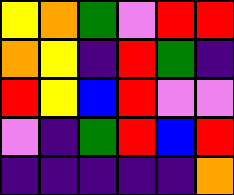[["yellow", "orange", "green", "violet", "red", "red"], ["orange", "yellow", "indigo", "red", "green", "indigo"], ["red", "yellow", "blue", "red", "violet", "violet"], ["violet", "indigo", "green", "red", "blue", "red"], ["indigo", "indigo", "indigo", "indigo", "indigo", "orange"]]